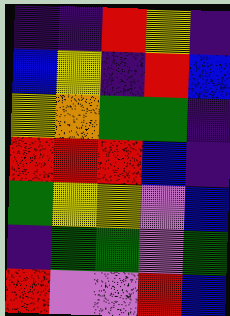[["indigo", "indigo", "red", "yellow", "indigo"], ["blue", "yellow", "indigo", "red", "blue"], ["yellow", "orange", "green", "green", "indigo"], ["red", "red", "red", "blue", "indigo"], ["green", "yellow", "yellow", "violet", "blue"], ["indigo", "green", "green", "violet", "green"], ["red", "violet", "violet", "red", "blue"]]